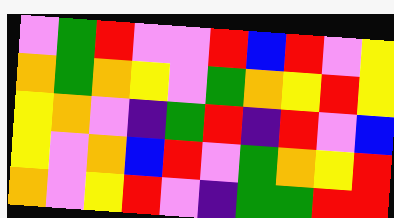[["violet", "green", "red", "violet", "violet", "red", "blue", "red", "violet", "yellow"], ["orange", "green", "orange", "yellow", "violet", "green", "orange", "yellow", "red", "yellow"], ["yellow", "orange", "violet", "indigo", "green", "red", "indigo", "red", "violet", "blue"], ["yellow", "violet", "orange", "blue", "red", "violet", "green", "orange", "yellow", "red"], ["orange", "violet", "yellow", "red", "violet", "indigo", "green", "green", "red", "red"]]